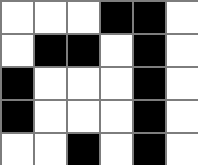[["white", "white", "white", "black", "black", "white"], ["white", "black", "black", "white", "black", "white"], ["black", "white", "white", "white", "black", "white"], ["black", "white", "white", "white", "black", "white"], ["white", "white", "black", "white", "black", "white"]]